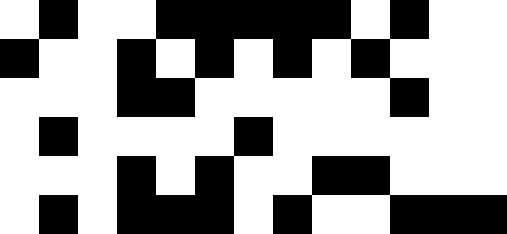[["white", "black", "white", "white", "black", "black", "black", "black", "black", "white", "black", "white", "white"], ["black", "white", "white", "black", "white", "black", "white", "black", "white", "black", "white", "white", "white"], ["white", "white", "white", "black", "black", "white", "white", "white", "white", "white", "black", "white", "white"], ["white", "black", "white", "white", "white", "white", "black", "white", "white", "white", "white", "white", "white"], ["white", "white", "white", "black", "white", "black", "white", "white", "black", "black", "white", "white", "white"], ["white", "black", "white", "black", "black", "black", "white", "black", "white", "white", "black", "black", "black"]]